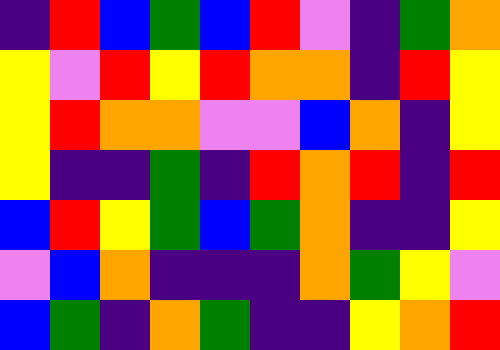[["indigo", "red", "blue", "green", "blue", "red", "violet", "indigo", "green", "orange"], ["yellow", "violet", "red", "yellow", "red", "orange", "orange", "indigo", "red", "yellow"], ["yellow", "red", "orange", "orange", "violet", "violet", "blue", "orange", "indigo", "yellow"], ["yellow", "indigo", "indigo", "green", "indigo", "red", "orange", "red", "indigo", "red"], ["blue", "red", "yellow", "green", "blue", "green", "orange", "indigo", "indigo", "yellow"], ["violet", "blue", "orange", "indigo", "indigo", "indigo", "orange", "green", "yellow", "violet"], ["blue", "green", "indigo", "orange", "green", "indigo", "indigo", "yellow", "orange", "red"]]